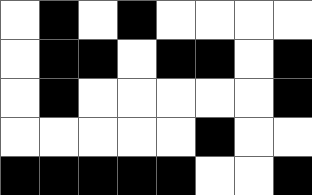[["white", "black", "white", "black", "white", "white", "white", "white"], ["white", "black", "black", "white", "black", "black", "white", "black"], ["white", "black", "white", "white", "white", "white", "white", "black"], ["white", "white", "white", "white", "white", "black", "white", "white"], ["black", "black", "black", "black", "black", "white", "white", "black"]]